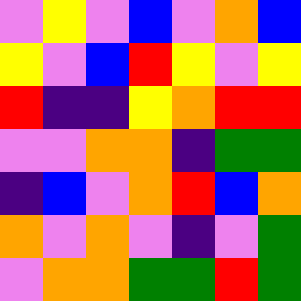[["violet", "yellow", "violet", "blue", "violet", "orange", "blue"], ["yellow", "violet", "blue", "red", "yellow", "violet", "yellow"], ["red", "indigo", "indigo", "yellow", "orange", "red", "red"], ["violet", "violet", "orange", "orange", "indigo", "green", "green"], ["indigo", "blue", "violet", "orange", "red", "blue", "orange"], ["orange", "violet", "orange", "violet", "indigo", "violet", "green"], ["violet", "orange", "orange", "green", "green", "red", "green"]]